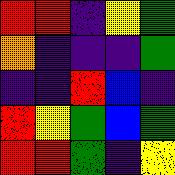[["red", "red", "indigo", "yellow", "green"], ["orange", "indigo", "indigo", "indigo", "green"], ["indigo", "indigo", "red", "blue", "indigo"], ["red", "yellow", "green", "blue", "green"], ["red", "red", "green", "indigo", "yellow"]]